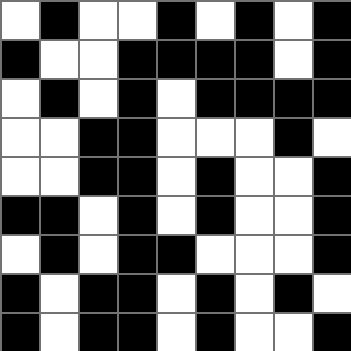[["white", "black", "white", "white", "black", "white", "black", "white", "black"], ["black", "white", "white", "black", "black", "black", "black", "white", "black"], ["white", "black", "white", "black", "white", "black", "black", "black", "black"], ["white", "white", "black", "black", "white", "white", "white", "black", "white"], ["white", "white", "black", "black", "white", "black", "white", "white", "black"], ["black", "black", "white", "black", "white", "black", "white", "white", "black"], ["white", "black", "white", "black", "black", "white", "white", "white", "black"], ["black", "white", "black", "black", "white", "black", "white", "black", "white"], ["black", "white", "black", "black", "white", "black", "white", "white", "black"]]